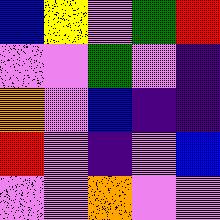[["blue", "yellow", "violet", "green", "red"], ["violet", "violet", "green", "violet", "indigo"], ["orange", "violet", "blue", "indigo", "indigo"], ["red", "violet", "indigo", "violet", "blue"], ["violet", "violet", "orange", "violet", "violet"]]